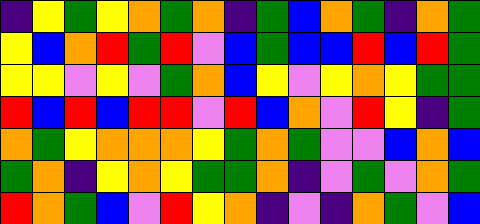[["indigo", "yellow", "green", "yellow", "orange", "green", "orange", "indigo", "green", "blue", "orange", "green", "indigo", "orange", "green"], ["yellow", "blue", "orange", "red", "green", "red", "violet", "blue", "green", "blue", "blue", "red", "blue", "red", "green"], ["yellow", "yellow", "violet", "yellow", "violet", "green", "orange", "blue", "yellow", "violet", "yellow", "orange", "yellow", "green", "green"], ["red", "blue", "red", "blue", "red", "red", "violet", "red", "blue", "orange", "violet", "red", "yellow", "indigo", "green"], ["orange", "green", "yellow", "orange", "orange", "orange", "yellow", "green", "orange", "green", "violet", "violet", "blue", "orange", "blue"], ["green", "orange", "indigo", "yellow", "orange", "yellow", "green", "green", "orange", "indigo", "violet", "green", "violet", "orange", "green"], ["red", "orange", "green", "blue", "violet", "red", "yellow", "orange", "indigo", "violet", "indigo", "orange", "green", "violet", "blue"]]